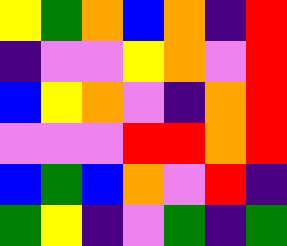[["yellow", "green", "orange", "blue", "orange", "indigo", "red"], ["indigo", "violet", "violet", "yellow", "orange", "violet", "red"], ["blue", "yellow", "orange", "violet", "indigo", "orange", "red"], ["violet", "violet", "violet", "red", "red", "orange", "red"], ["blue", "green", "blue", "orange", "violet", "red", "indigo"], ["green", "yellow", "indigo", "violet", "green", "indigo", "green"]]